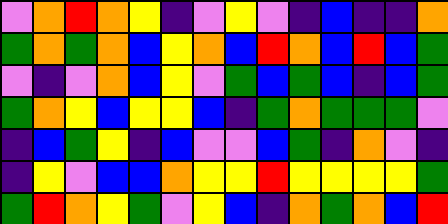[["violet", "orange", "red", "orange", "yellow", "indigo", "violet", "yellow", "violet", "indigo", "blue", "indigo", "indigo", "orange"], ["green", "orange", "green", "orange", "blue", "yellow", "orange", "blue", "red", "orange", "blue", "red", "blue", "green"], ["violet", "indigo", "violet", "orange", "blue", "yellow", "violet", "green", "blue", "green", "blue", "indigo", "blue", "green"], ["green", "orange", "yellow", "blue", "yellow", "yellow", "blue", "indigo", "green", "orange", "green", "green", "green", "violet"], ["indigo", "blue", "green", "yellow", "indigo", "blue", "violet", "violet", "blue", "green", "indigo", "orange", "violet", "indigo"], ["indigo", "yellow", "violet", "blue", "blue", "orange", "yellow", "yellow", "red", "yellow", "yellow", "yellow", "yellow", "green"], ["green", "red", "orange", "yellow", "green", "violet", "yellow", "blue", "indigo", "orange", "green", "orange", "blue", "red"]]